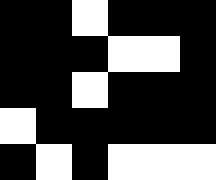[["black", "black", "white", "black", "black", "black"], ["black", "black", "black", "white", "white", "black"], ["black", "black", "white", "black", "black", "black"], ["white", "black", "black", "black", "black", "black"], ["black", "white", "black", "white", "white", "white"]]